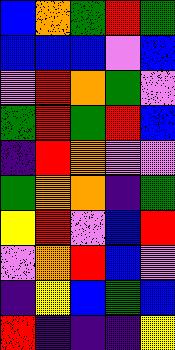[["blue", "orange", "green", "red", "green"], ["blue", "blue", "blue", "violet", "blue"], ["violet", "red", "orange", "green", "violet"], ["green", "red", "green", "red", "blue"], ["indigo", "red", "orange", "violet", "violet"], ["green", "orange", "orange", "indigo", "green"], ["yellow", "red", "violet", "blue", "red"], ["violet", "orange", "red", "blue", "violet"], ["indigo", "yellow", "blue", "green", "blue"], ["red", "indigo", "indigo", "indigo", "yellow"]]